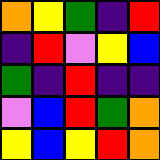[["orange", "yellow", "green", "indigo", "red"], ["indigo", "red", "violet", "yellow", "blue"], ["green", "indigo", "red", "indigo", "indigo"], ["violet", "blue", "red", "green", "orange"], ["yellow", "blue", "yellow", "red", "orange"]]